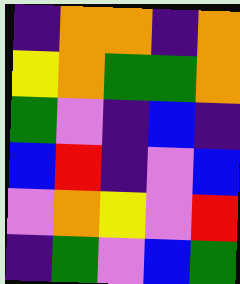[["indigo", "orange", "orange", "indigo", "orange"], ["yellow", "orange", "green", "green", "orange"], ["green", "violet", "indigo", "blue", "indigo"], ["blue", "red", "indigo", "violet", "blue"], ["violet", "orange", "yellow", "violet", "red"], ["indigo", "green", "violet", "blue", "green"]]